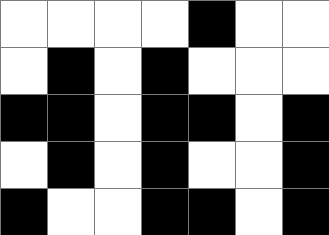[["white", "white", "white", "white", "black", "white", "white"], ["white", "black", "white", "black", "white", "white", "white"], ["black", "black", "white", "black", "black", "white", "black"], ["white", "black", "white", "black", "white", "white", "black"], ["black", "white", "white", "black", "black", "white", "black"]]